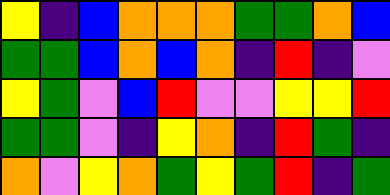[["yellow", "indigo", "blue", "orange", "orange", "orange", "green", "green", "orange", "blue"], ["green", "green", "blue", "orange", "blue", "orange", "indigo", "red", "indigo", "violet"], ["yellow", "green", "violet", "blue", "red", "violet", "violet", "yellow", "yellow", "red"], ["green", "green", "violet", "indigo", "yellow", "orange", "indigo", "red", "green", "indigo"], ["orange", "violet", "yellow", "orange", "green", "yellow", "green", "red", "indigo", "green"]]